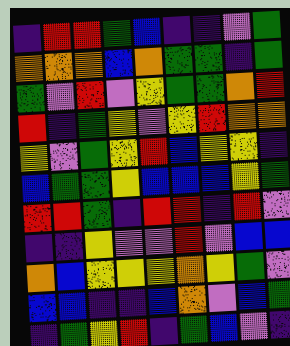[["indigo", "red", "red", "green", "blue", "indigo", "indigo", "violet", "green"], ["orange", "orange", "orange", "blue", "orange", "green", "green", "indigo", "green"], ["green", "violet", "red", "violet", "yellow", "green", "green", "orange", "red"], ["red", "indigo", "green", "yellow", "violet", "yellow", "red", "orange", "orange"], ["yellow", "violet", "green", "yellow", "red", "blue", "yellow", "yellow", "indigo"], ["blue", "green", "green", "yellow", "blue", "blue", "blue", "yellow", "green"], ["red", "red", "green", "indigo", "red", "red", "indigo", "red", "violet"], ["indigo", "indigo", "yellow", "violet", "violet", "red", "violet", "blue", "blue"], ["orange", "blue", "yellow", "yellow", "yellow", "orange", "yellow", "green", "violet"], ["blue", "blue", "indigo", "indigo", "blue", "orange", "violet", "blue", "green"], ["indigo", "green", "yellow", "red", "indigo", "green", "blue", "violet", "indigo"]]